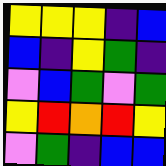[["yellow", "yellow", "yellow", "indigo", "blue"], ["blue", "indigo", "yellow", "green", "indigo"], ["violet", "blue", "green", "violet", "green"], ["yellow", "red", "orange", "red", "yellow"], ["violet", "green", "indigo", "blue", "blue"]]